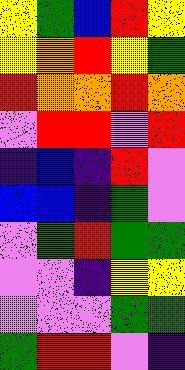[["yellow", "green", "blue", "red", "yellow"], ["yellow", "orange", "red", "yellow", "green"], ["red", "orange", "orange", "red", "orange"], ["violet", "red", "red", "violet", "red"], ["indigo", "blue", "indigo", "red", "violet"], ["blue", "blue", "indigo", "green", "violet"], ["violet", "green", "red", "green", "green"], ["violet", "violet", "indigo", "yellow", "yellow"], ["violet", "violet", "violet", "green", "green"], ["green", "red", "red", "violet", "indigo"]]